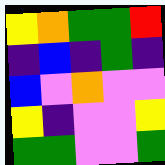[["yellow", "orange", "green", "green", "red"], ["indigo", "blue", "indigo", "green", "indigo"], ["blue", "violet", "orange", "violet", "violet"], ["yellow", "indigo", "violet", "violet", "yellow"], ["green", "green", "violet", "violet", "green"]]